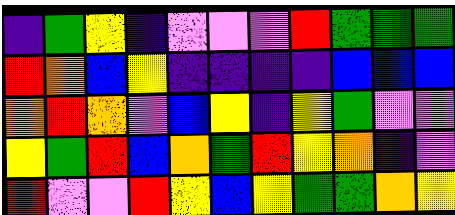[["indigo", "green", "yellow", "indigo", "violet", "violet", "violet", "red", "green", "green", "green"], ["red", "orange", "blue", "yellow", "indigo", "indigo", "indigo", "indigo", "blue", "blue", "blue"], ["orange", "red", "orange", "violet", "blue", "yellow", "indigo", "yellow", "green", "violet", "violet"], ["yellow", "green", "red", "blue", "orange", "green", "red", "yellow", "orange", "indigo", "violet"], ["red", "violet", "violet", "red", "yellow", "blue", "yellow", "green", "green", "orange", "yellow"]]